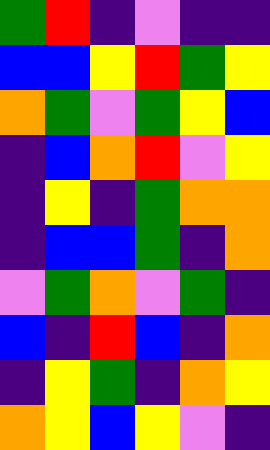[["green", "red", "indigo", "violet", "indigo", "indigo"], ["blue", "blue", "yellow", "red", "green", "yellow"], ["orange", "green", "violet", "green", "yellow", "blue"], ["indigo", "blue", "orange", "red", "violet", "yellow"], ["indigo", "yellow", "indigo", "green", "orange", "orange"], ["indigo", "blue", "blue", "green", "indigo", "orange"], ["violet", "green", "orange", "violet", "green", "indigo"], ["blue", "indigo", "red", "blue", "indigo", "orange"], ["indigo", "yellow", "green", "indigo", "orange", "yellow"], ["orange", "yellow", "blue", "yellow", "violet", "indigo"]]